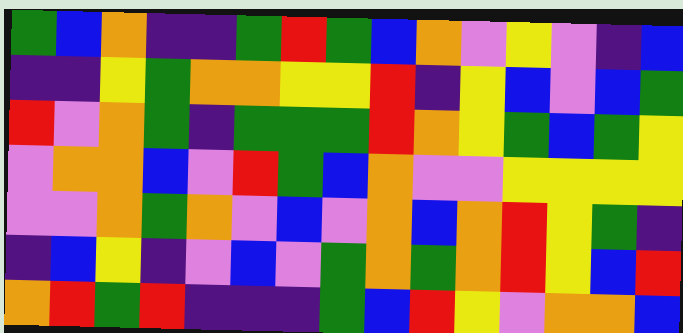[["green", "blue", "orange", "indigo", "indigo", "green", "red", "green", "blue", "orange", "violet", "yellow", "violet", "indigo", "blue"], ["indigo", "indigo", "yellow", "green", "orange", "orange", "yellow", "yellow", "red", "indigo", "yellow", "blue", "violet", "blue", "green"], ["red", "violet", "orange", "green", "indigo", "green", "green", "green", "red", "orange", "yellow", "green", "blue", "green", "yellow"], ["violet", "orange", "orange", "blue", "violet", "red", "green", "blue", "orange", "violet", "violet", "yellow", "yellow", "yellow", "yellow"], ["violet", "violet", "orange", "green", "orange", "violet", "blue", "violet", "orange", "blue", "orange", "red", "yellow", "green", "indigo"], ["indigo", "blue", "yellow", "indigo", "violet", "blue", "violet", "green", "orange", "green", "orange", "red", "yellow", "blue", "red"], ["orange", "red", "green", "red", "indigo", "indigo", "indigo", "green", "blue", "red", "yellow", "violet", "orange", "orange", "blue"]]